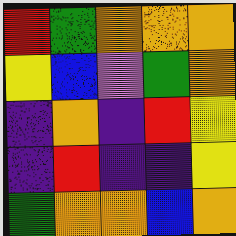[["red", "green", "orange", "orange", "orange"], ["yellow", "blue", "violet", "green", "orange"], ["indigo", "orange", "indigo", "red", "yellow"], ["indigo", "red", "indigo", "indigo", "yellow"], ["green", "orange", "orange", "blue", "orange"]]